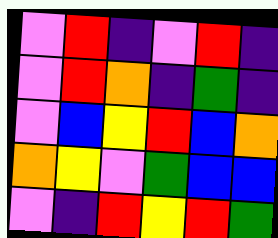[["violet", "red", "indigo", "violet", "red", "indigo"], ["violet", "red", "orange", "indigo", "green", "indigo"], ["violet", "blue", "yellow", "red", "blue", "orange"], ["orange", "yellow", "violet", "green", "blue", "blue"], ["violet", "indigo", "red", "yellow", "red", "green"]]